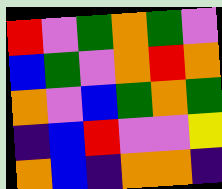[["red", "violet", "green", "orange", "green", "violet"], ["blue", "green", "violet", "orange", "red", "orange"], ["orange", "violet", "blue", "green", "orange", "green"], ["indigo", "blue", "red", "violet", "violet", "yellow"], ["orange", "blue", "indigo", "orange", "orange", "indigo"]]